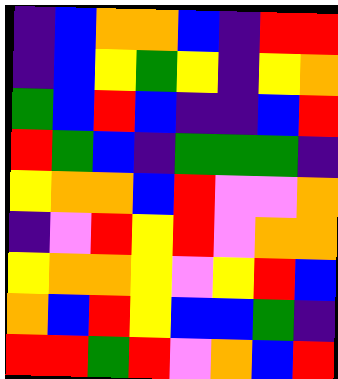[["indigo", "blue", "orange", "orange", "blue", "indigo", "red", "red"], ["indigo", "blue", "yellow", "green", "yellow", "indigo", "yellow", "orange"], ["green", "blue", "red", "blue", "indigo", "indigo", "blue", "red"], ["red", "green", "blue", "indigo", "green", "green", "green", "indigo"], ["yellow", "orange", "orange", "blue", "red", "violet", "violet", "orange"], ["indigo", "violet", "red", "yellow", "red", "violet", "orange", "orange"], ["yellow", "orange", "orange", "yellow", "violet", "yellow", "red", "blue"], ["orange", "blue", "red", "yellow", "blue", "blue", "green", "indigo"], ["red", "red", "green", "red", "violet", "orange", "blue", "red"]]